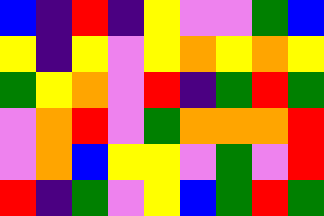[["blue", "indigo", "red", "indigo", "yellow", "violet", "violet", "green", "blue"], ["yellow", "indigo", "yellow", "violet", "yellow", "orange", "yellow", "orange", "yellow"], ["green", "yellow", "orange", "violet", "red", "indigo", "green", "red", "green"], ["violet", "orange", "red", "violet", "green", "orange", "orange", "orange", "red"], ["violet", "orange", "blue", "yellow", "yellow", "violet", "green", "violet", "red"], ["red", "indigo", "green", "violet", "yellow", "blue", "green", "red", "green"]]